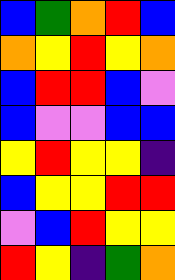[["blue", "green", "orange", "red", "blue"], ["orange", "yellow", "red", "yellow", "orange"], ["blue", "red", "red", "blue", "violet"], ["blue", "violet", "violet", "blue", "blue"], ["yellow", "red", "yellow", "yellow", "indigo"], ["blue", "yellow", "yellow", "red", "red"], ["violet", "blue", "red", "yellow", "yellow"], ["red", "yellow", "indigo", "green", "orange"]]